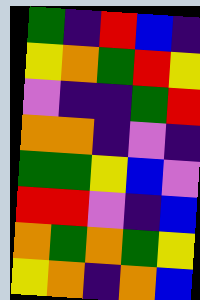[["green", "indigo", "red", "blue", "indigo"], ["yellow", "orange", "green", "red", "yellow"], ["violet", "indigo", "indigo", "green", "red"], ["orange", "orange", "indigo", "violet", "indigo"], ["green", "green", "yellow", "blue", "violet"], ["red", "red", "violet", "indigo", "blue"], ["orange", "green", "orange", "green", "yellow"], ["yellow", "orange", "indigo", "orange", "blue"]]